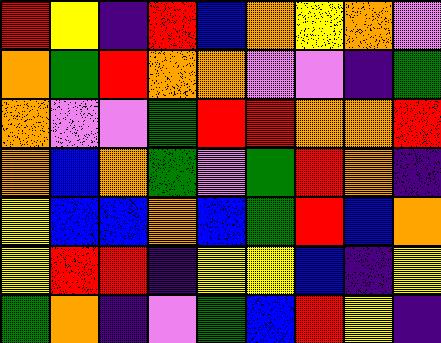[["red", "yellow", "indigo", "red", "blue", "orange", "yellow", "orange", "violet"], ["orange", "green", "red", "orange", "orange", "violet", "violet", "indigo", "green"], ["orange", "violet", "violet", "green", "red", "red", "orange", "orange", "red"], ["orange", "blue", "orange", "green", "violet", "green", "red", "orange", "indigo"], ["yellow", "blue", "blue", "orange", "blue", "green", "red", "blue", "orange"], ["yellow", "red", "red", "indigo", "yellow", "yellow", "blue", "indigo", "yellow"], ["green", "orange", "indigo", "violet", "green", "blue", "red", "yellow", "indigo"]]